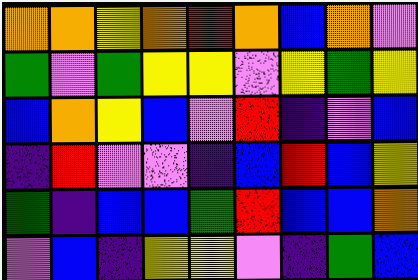[["orange", "orange", "yellow", "orange", "red", "orange", "blue", "orange", "violet"], ["green", "violet", "green", "yellow", "yellow", "violet", "yellow", "green", "yellow"], ["blue", "orange", "yellow", "blue", "violet", "red", "indigo", "violet", "blue"], ["indigo", "red", "violet", "violet", "indigo", "blue", "red", "blue", "yellow"], ["green", "indigo", "blue", "blue", "green", "red", "blue", "blue", "orange"], ["violet", "blue", "indigo", "yellow", "yellow", "violet", "indigo", "green", "blue"]]